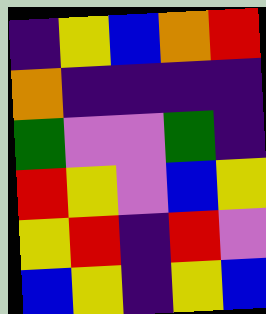[["indigo", "yellow", "blue", "orange", "red"], ["orange", "indigo", "indigo", "indigo", "indigo"], ["green", "violet", "violet", "green", "indigo"], ["red", "yellow", "violet", "blue", "yellow"], ["yellow", "red", "indigo", "red", "violet"], ["blue", "yellow", "indigo", "yellow", "blue"]]